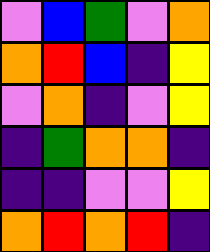[["violet", "blue", "green", "violet", "orange"], ["orange", "red", "blue", "indigo", "yellow"], ["violet", "orange", "indigo", "violet", "yellow"], ["indigo", "green", "orange", "orange", "indigo"], ["indigo", "indigo", "violet", "violet", "yellow"], ["orange", "red", "orange", "red", "indigo"]]